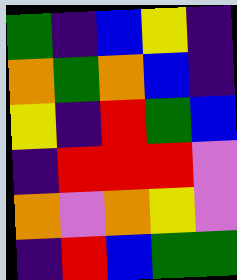[["green", "indigo", "blue", "yellow", "indigo"], ["orange", "green", "orange", "blue", "indigo"], ["yellow", "indigo", "red", "green", "blue"], ["indigo", "red", "red", "red", "violet"], ["orange", "violet", "orange", "yellow", "violet"], ["indigo", "red", "blue", "green", "green"]]